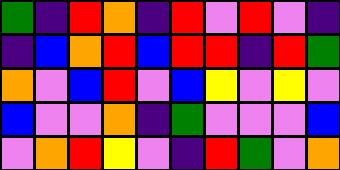[["green", "indigo", "red", "orange", "indigo", "red", "violet", "red", "violet", "indigo"], ["indigo", "blue", "orange", "red", "blue", "red", "red", "indigo", "red", "green"], ["orange", "violet", "blue", "red", "violet", "blue", "yellow", "violet", "yellow", "violet"], ["blue", "violet", "violet", "orange", "indigo", "green", "violet", "violet", "violet", "blue"], ["violet", "orange", "red", "yellow", "violet", "indigo", "red", "green", "violet", "orange"]]